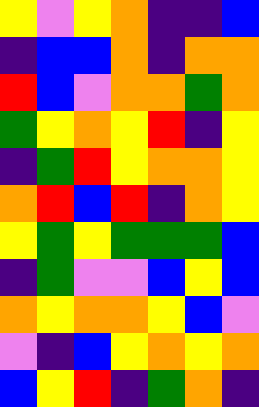[["yellow", "violet", "yellow", "orange", "indigo", "indigo", "blue"], ["indigo", "blue", "blue", "orange", "indigo", "orange", "orange"], ["red", "blue", "violet", "orange", "orange", "green", "orange"], ["green", "yellow", "orange", "yellow", "red", "indigo", "yellow"], ["indigo", "green", "red", "yellow", "orange", "orange", "yellow"], ["orange", "red", "blue", "red", "indigo", "orange", "yellow"], ["yellow", "green", "yellow", "green", "green", "green", "blue"], ["indigo", "green", "violet", "violet", "blue", "yellow", "blue"], ["orange", "yellow", "orange", "orange", "yellow", "blue", "violet"], ["violet", "indigo", "blue", "yellow", "orange", "yellow", "orange"], ["blue", "yellow", "red", "indigo", "green", "orange", "indigo"]]